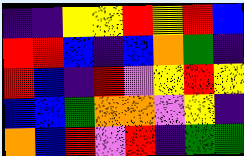[["indigo", "indigo", "yellow", "yellow", "red", "yellow", "red", "blue"], ["red", "red", "blue", "indigo", "blue", "orange", "green", "indigo"], ["red", "blue", "indigo", "red", "violet", "yellow", "red", "yellow"], ["blue", "blue", "green", "orange", "orange", "violet", "yellow", "indigo"], ["orange", "blue", "red", "violet", "red", "indigo", "green", "green"]]